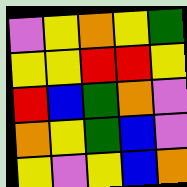[["violet", "yellow", "orange", "yellow", "green"], ["yellow", "yellow", "red", "red", "yellow"], ["red", "blue", "green", "orange", "violet"], ["orange", "yellow", "green", "blue", "violet"], ["yellow", "violet", "yellow", "blue", "orange"]]